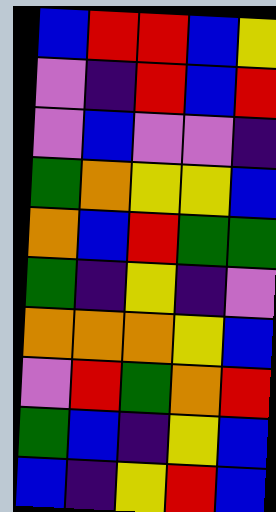[["blue", "red", "red", "blue", "yellow"], ["violet", "indigo", "red", "blue", "red"], ["violet", "blue", "violet", "violet", "indigo"], ["green", "orange", "yellow", "yellow", "blue"], ["orange", "blue", "red", "green", "green"], ["green", "indigo", "yellow", "indigo", "violet"], ["orange", "orange", "orange", "yellow", "blue"], ["violet", "red", "green", "orange", "red"], ["green", "blue", "indigo", "yellow", "blue"], ["blue", "indigo", "yellow", "red", "blue"]]